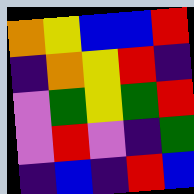[["orange", "yellow", "blue", "blue", "red"], ["indigo", "orange", "yellow", "red", "indigo"], ["violet", "green", "yellow", "green", "red"], ["violet", "red", "violet", "indigo", "green"], ["indigo", "blue", "indigo", "red", "blue"]]